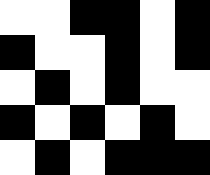[["white", "white", "black", "black", "white", "black"], ["black", "white", "white", "black", "white", "black"], ["white", "black", "white", "black", "white", "white"], ["black", "white", "black", "white", "black", "white"], ["white", "black", "white", "black", "black", "black"]]